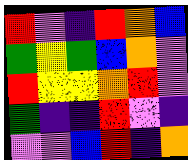[["red", "violet", "indigo", "red", "orange", "blue"], ["green", "yellow", "green", "blue", "orange", "violet"], ["red", "yellow", "yellow", "orange", "red", "violet"], ["green", "indigo", "indigo", "red", "violet", "indigo"], ["violet", "violet", "blue", "red", "indigo", "orange"]]